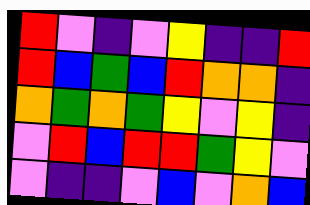[["red", "violet", "indigo", "violet", "yellow", "indigo", "indigo", "red"], ["red", "blue", "green", "blue", "red", "orange", "orange", "indigo"], ["orange", "green", "orange", "green", "yellow", "violet", "yellow", "indigo"], ["violet", "red", "blue", "red", "red", "green", "yellow", "violet"], ["violet", "indigo", "indigo", "violet", "blue", "violet", "orange", "blue"]]